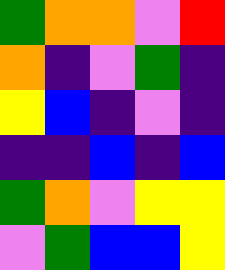[["green", "orange", "orange", "violet", "red"], ["orange", "indigo", "violet", "green", "indigo"], ["yellow", "blue", "indigo", "violet", "indigo"], ["indigo", "indigo", "blue", "indigo", "blue"], ["green", "orange", "violet", "yellow", "yellow"], ["violet", "green", "blue", "blue", "yellow"]]